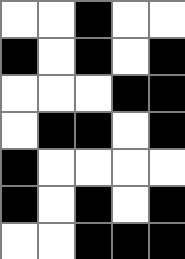[["white", "white", "black", "white", "white"], ["black", "white", "black", "white", "black"], ["white", "white", "white", "black", "black"], ["white", "black", "black", "white", "black"], ["black", "white", "white", "white", "white"], ["black", "white", "black", "white", "black"], ["white", "white", "black", "black", "black"]]